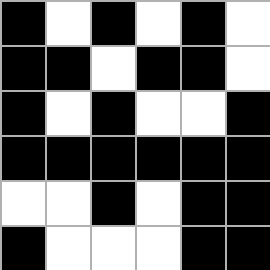[["black", "white", "black", "white", "black", "white"], ["black", "black", "white", "black", "black", "white"], ["black", "white", "black", "white", "white", "black"], ["black", "black", "black", "black", "black", "black"], ["white", "white", "black", "white", "black", "black"], ["black", "white", "white", "white", "black", "black"]]